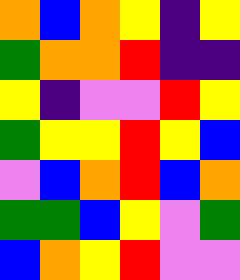[["orange", "blue", "orange", "yellow", "indigo", "yellow"], ["green", "orange", "orange", "red", "indigo", "indigo"], ["yellow", "indigo", "violet", "violet", "red", "yellow"], ["green", "yellow", "yellow", "red", "yellow", "blue"], ["violet", "blue", "orange", "red", "blue", "orange"], ["green", "green", "blue", "yellow", "violet", "green"], ["blue", "orange", "yellow", "red", "violet", "violet"]]